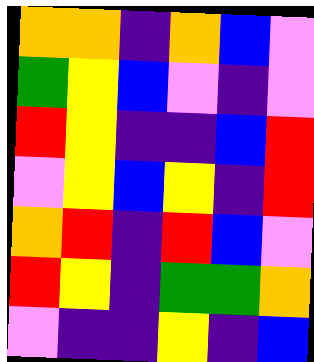[["orange", "orange", "indigo", "orange", "blue", "violet"], ["green", "yellow", "blue", "violet", "indigo", "violet"], ["red", "yellow", "indigo", "indigo", "blue", "red"], ["violet", "yellow", "blue", "yellow", "indigo", "red"], ["orange", "red", "indigo", "red", "blue", "violet"], ["red", "yellow", "indigo", "green", "green", "orange"], ["violet", "indigo", "indigo", "yellow", "indigo", "blue"]]